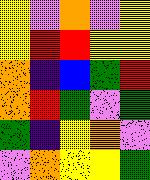[["yellow", "violet", "orange", "violet", "yellow"], ["yellow", "red", "red", "yellow", "yellow"], ["orange", "indigo", "blue", "green", "red"], ["orange", "red", "green", "violet", "green"], ["green", "indigo", "yellow", "orange", "violet"], ["violet", "orange", "yellow", "yellow", "green"]]